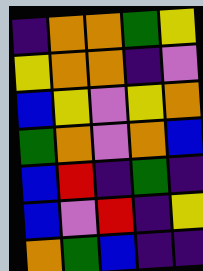[["indigo", "orange", "orange", "green", "yellow"], ["yellow", "orange", "orange", "indigo", "violet"], ["blue", "yellow", "violet", "yellow", "orange"], ["green", "orange", "violet", "orange", "blue"], ["blue", "red", "indigo", "green", "indigo"], ["blue", "violet", "red", "indigo", "yellow"], ["orange", "green", "blue", "indigo", "indigo"]]